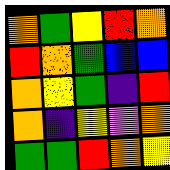[["orange", "green", "yellow", "red", "orange"], ["red", "orange", "green", "blue", "blue"], ["orange", "yellow", "green", "indigo", "red"], ["orange", "indigo", "yellow", "violet", "orange"], ["green", "green", "red", "orange", "yellow"]]